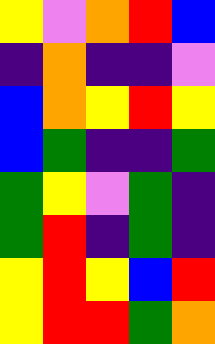[["yellow", "violet", "orange", "red", "blue"], ["indigo", "orange", "indigo", "indigo", "violet"], ["blue", "orange", "yellow", "red", "yellow"], ["blue", "green", "indigo", "indigo", "green"], ["green", "yellow", "violet", "green", "indigo"], ["green", "red", "indigo", "green", "indigo"], ["yellow", "red", "yellow", "blue", "red"], ["yellow", "red", "red", "green", "orange"]]